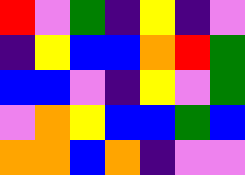[["red", "violet", "green", "indigo", "yellow", "indigo", "violet"], ["indigo", "yellow", "blue", "blue", "orange", "red", "green"], ["blue", "blue", "violet", "indigo", "yellow", "violet", "green"], ["violet", "orange", "yellow", "blue", "blue", "green", "blue"], ["orange", "orange", "blue", "orange", "indigo", "violet", "violet"]]